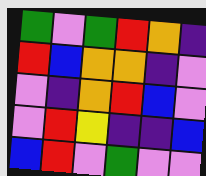[["green", "violet", "green", "red", "orange", "indigo"], ["red", "blue", "orange", "orange", "indigo", "violet"], ["violet", "indigo", "orange", "red", "blue", "violet"], ["violet", "red", "yellow", "indigo", "indigo", "blue"], ["blue", "red", "violet", "green", "violet", "violet"]]